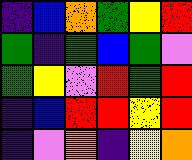[["indigo", "blue", "orange", "green", "yellow", "red"], ["green", "indigo", "green", "blue", "green", "violet"], ["green", "yellow", "violet", "red", "green", "red"], ["indigo", "blue", "red", "red", "yellow", "red"], ["indigo", "violet", "orange", "indigo", "yellow", "orange"]]